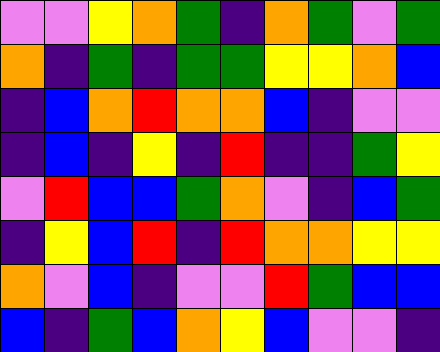[["violet", "violet", "yellow", "orange", "green", "indigo", "orange", "green", "violet", "green"], ["orange", "indigo", "green", "indigo", "green", "green", "yellow", "yellow", "orange", "blue"], ["indigo", "blue", "orange", "red", "orange", "orange", "blue", "indigo", "violet", "violet"], ["indigo", "blue", "indigo", "yellow", "indigo", "red", "indigo", "indigo", "green", "yellow"], ["violet", "red", "blue", "blue", "green", "orange", "violet", "indigo", "blue", "green"], ["indigo", "yellow", "blue", "red", "indigo", "red", "orange", "orange", "yellow", "yellow"], ["orange", "violet", "blue", "indigo", "violet", "violet", "red", "green", "blue", "blue"], ["blue", "indigo", "green", "blue", "orange", "yellow", "blue", "violet", "violet", "indigo"]]